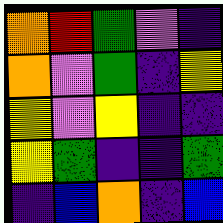[["orange", "red", "green", "violet", "indigo"], ["orange", "violet", "green", "indigo", "yellow"], ["yellow", "violet", "yellow", "indigo", "indigo"], ["yellow", "green", "indigo", "indigo", "green"], ["indigo", "blue", "orange", "indigo", "blue"]]